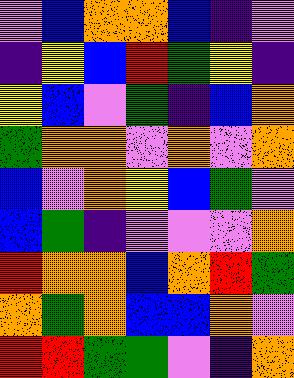[["violet", "blue", "orange", "orange", "blue", "indigo", "violet"], ["indigo", "yellow", "blue", "red", "green", "yellow", "indigo"], ["yellow", "blue", "violet", "green", "indigo", "blue", "orange"], ["green", "orange", "orange", "violet", "orange", "violet", "orange"], ["blue", "violet", "orange", "yellow", "blue", "green", "violet"], ["blue", "green", "indigo", "violet", "violet", "violet", "orange"], ["red", "orange", "orange", "blue", "orange", "red", "green"], ["orange", "green", "orange", "blue", "blue", "orange", "violet"], ["red", "red", "green", "green", "violet", "indigo", "orange"]]